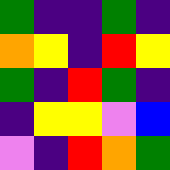[["green", "indigo", "indigo", "green", "indigo"], ["orange", "yellow", "indigo", "red", "yellow"], ["green", "indigo", "red", "green", "indigo"], ["indigo", "yellow", "yellow", "violet", "blue"], ["violet", "indigo", "red", "orange", "green"]]